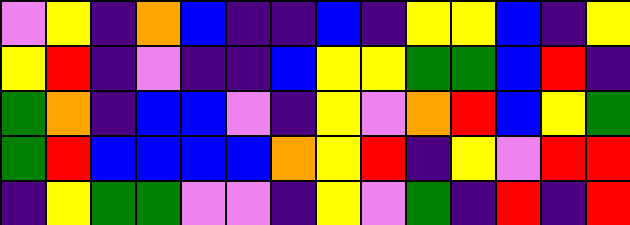[["violet", "yellow", "indigo", "orange", "blue", "indigo", "indigo", "blue", "indigo", "yellow", "yellow", "blue", "indigo", "yellow"], ["yellow", "red", "indigo", "violet", "indigo", "indigo", "blue", "yellow", "yellow", "green", "green", "blue", "red", "indigo"], ["green", "orange", "indigo", "blue", "blue", "violet", "indigo", "yellow", "violet", "orange", "red", "blue", "yellow", "green"], ["green", "red", "blue", "blue", "blue", "blue", "orange", "yellow", "red", "indigo", "yellow", "violet", "red", "red"], ["indigo", "yellow", "green", "green", "violet", "violet", "indigo", "yellow", "violet", "green", "indigo", "red", "indigo", "red"]]